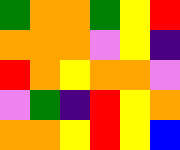[["green", "orange", "orange", "green", "yellow", "red"], ["orange", "orange", "orange", "violet", "yellow", "indigo"], ["red", "orange", "yellow", "orange", "orange", "violet"], ["violet", "green", "indigo", "red", "yellow", "orange"], ["orange", "orange", "yellow", "red", "yellow", "blue"]]